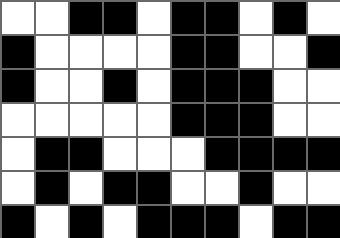[["white", "white", "black", "black", "white", "black", "black", "white", "black", "white"], ["black", "white", "white", "white", "white", "black", "black", "white", "white", "black"], ["black", "white", "white", "black", "white", "black", "black", "black", "white", "white"], ["white", "white", "white", "white", "white", "black", "black", "black", "white", "white"], ["white", "black", "black", "white", "white", "white", "black", "black", "black", "black"], ["white", "black", "white", "black", "black", "white", "white", "black", "white", "white"], ["black", "white", "black", "white", "black", "black", "black", "white", "black", "black"]]